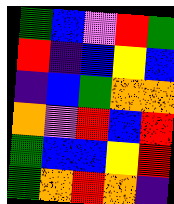[["green", "blue", "violet", "red", "green"], ["red", "indigo", "blue", "yellow", "blue"], ["indigo", "blue", "green", "orange", "orange"], ["orange", "violet", "red", "blue", "red"], ["green", "blue", "blue", "yellow", "red"], ["green", "orange", "red", "orange", "indigo"]]